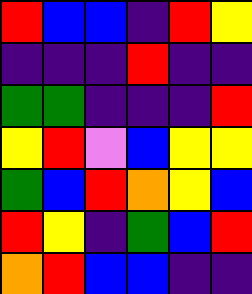[["red", "blue", "blue", "indigo", "red", "yellow"], ["indigo", "indigo", "indigo", "red", "indigo", "indigo"], ["green", "green", "indigo", "indigo", "indigo", "red"], ["yellow", "red", "violet", "blue", "yellow", "yellow"], ["green", "blue", "red", "orange", "yellow", "blue"], ["red", "yellow", "indigo", "green", "blue", "red"], ["orange", "red", "blue", "blue", "indigo", "indigo"]]